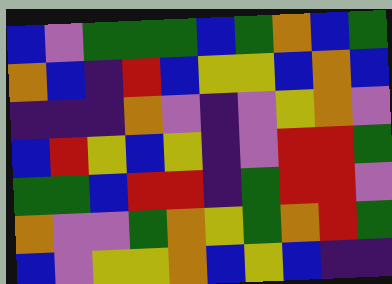[["blue", "violet", "green", "green", "green", "blue", "green", "orange", "blue", "green"], ["orange", "blue", "indigo", "red", "blue", "yellow", "yellow", "blue", "orange", "blue"], ["indigo", "indigo", "indigo", "orange", "violet", "indigo", "violet", "yellow", "orange", "violet"], ["blue", "red", "yellow", "blue", "yellow", "indigo", "violet", "red", "red", "green"], ["green", "green", "blue", "red", "red", "indigo", "green", "red", "red", "violet"], ["orange", "violet", "violet", "green", "orange", "yellow", "green", "orange", "red", "green"], ["blue", "violet", "yellow", "yellow", "orange", "blue", "yellow", "blue", "indigo", "indigo"]]